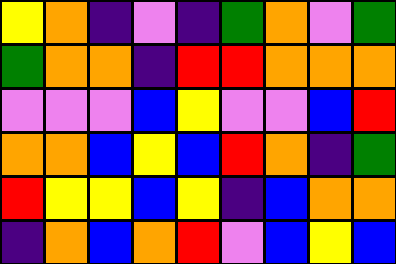[["yellow", "orange", "indigo", "violet", "indigo", "green", "orange", "violet", "green"], ["green", "orange", "orange", "indigo", "red", "red", "orange", "orange", "orange"], ["violet", "violet", "violet", "blue", "yellow", "violet", "violet", "blue", "red"], ["orange", "orange", "blue", "yellow", "blue", "red", "orange", "indigo", "green"], ["red", "yellow", "yellow", "blue", "yellow", "indigo", "blue", "orange", "orange"], ["indigo", "orange", "blue", "orange", "red", "violet", "blue", "yellow", "blue"]]